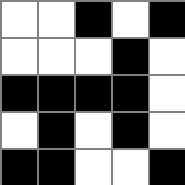[["white", "white", "black", "white", "black"], ["white", "white", "white", "black", "white"], ["black", "black", "black", "black", "white"], ["white", "black", "white", "black", "white"], ["black", "black", "white", "white", "black"]]